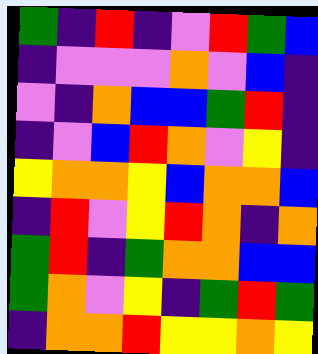[["green", "indigo", "red", "indigo", "violet", "red", "green", "blue"], ["indigo", "violet", "violet", "violet", "orange", "violet", "blue", "indigo"], ["violet", "indigo", "orange", "blue", "blue", "green", "red", "indigo"], ["indigo", "violet", "blue", "red", "orange", "violet", "yellow", "indigo"], ["yellow", "orange", "orange", "yellow", "blue", "orange", "orange", "blue"], ["indigo", "red", "violet", "yellow", "red", "orange", "indigo", "orange"], ["green", "red", "indigo", "green", "orange", "orange", "blue", "blue"], ["green", "orange", "violet", "yellow", "indigo", "green", "red", "green"], ["indigo", "orange", "orange", "red", "yellow", "yellow", "orange", "yellow"]]